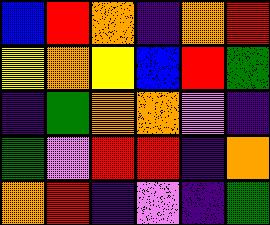[["blue", "red", "orange", "indigo", "orange", "red"], ["yellow", "orange", "yellow", "blue", "red", "green"], ["indigo", "green", "orange", "orange", "violet", "indigo"], ["green", "violet", "red", "red", "indigo", "orange"], ["orange", "red", "indigo", "violet", "indigo", "green"]]